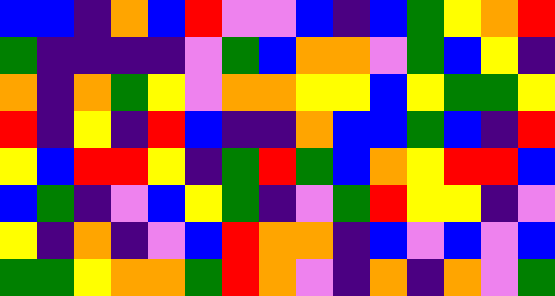[["blue", "blue", "indigo", "orange", "blue", "red", "violet", "violet", "blue", "indigo", "blue", "green", "yellow", "orange", "red"], ["green", "indigo", "indigo", "indigo", "indigo", "violet", "green", "blue", "orange", "orange", "violet", "green", "blue", "yellow", "indigo"], ["orange", "indigo", "orange", "green", "yellow", "violet", "orange", "orange", "yellow", "yellow", "blue", "yellow", "green", "green", "yellow"], ["red", "indigo", "yellow", "indigo", "red", "blue", "indigo", "indigo", "orange", "blue", "blue", "green", "blue", "indigo", "red"], ["yellow", "blue", "red", "red", "yellow", "indigo", "green", "red", "green", "blue", "orange", "yellow", "red", "red", "blue"], ["blue", "green", "indigo", "violet", "blue", "yellow", "green", "indigo", "violet", "green", "red", "yellow", "yellow", "indigo", "violet"], ["yellow", "indigo", "orange", "indigo", "violet", "blue", "red", "orange", "orange", "indigo", "blue", "violet", "blue", "violet", "blue"], ["green", "green", "yellow", "orange", "orange", "green", "red", "orange", "violet", "indigo", "orange", "indigo", "orange", "violet", "green"]]